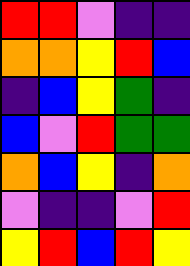[["red", "red", "violet", "indigo", "indigo"], ["orange", "orange", "yellow", "red", "blue"], ["indigo", "blue", "yellow", "green", "indigo"], ["blue", "violet", "red", "green", "green"], ["orange", "blue", "yellow", "indigo", "orange"], ["violet", "indigo", "indigo", "violet", "red"], ["yellow", "red", "blue", "red", "yellow"]]